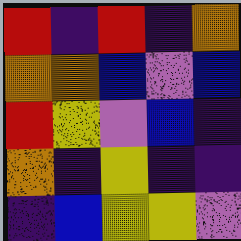[["red", "indigo", "red", "indigo", "orange"], ["orange", "orange", "blue", "violet", "blue"], ["red", "yellow", "violet", "blue", "indigo"], ["orange", "indigo", "yellow", "indigo", "indigo"], ["indigo", "blue", "yellow", "yellow", "violet"]]